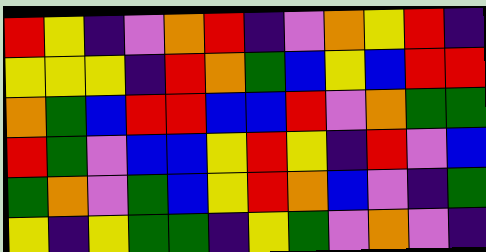[["red", "yellow", "indigo", "violet", "orange", "red", "indigo", "violet", "orange", "yellow", "red", "indigo"], ["yellow", "yellow", "yellow", "indigo", "red", "orange", "green", "blue", "yellow", "blue", "red", "red"], ["orange", "green", "blue", "red", "red", "blue", "blue", "red", "violet", "orange", "green", "green"], ["red", "green", "violet", "blue", "blue", "yellow", "red", "yellow", "indigo", "red", "violet", "blue"], ["green", "orange", "violet", "green", "blue", "yellow", "red", "orange", "blue", "violet", "indigo", "green"], ["yellow", "indigo", "yellow", "green", "green", "indigo", "yellow", "green", "violet", "orange", "violet", "indigo"]]